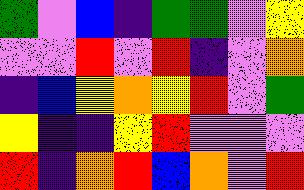[["green", "violet", "blue", "indigo", "green", "green", "violet", "yellow"], ["violet", "violet", "red", "violet", "red", "indigo", "violet", "orange"], ["indigo", "blue", "yellow", "orange", "yellow", "red", "violet", "green"], ["yellow", "indigo", "indigo", "yellow", "red", "violet", "violet", "violet"], ["red", "indigo", "orange", "red", "blue", "orange", "violet", "red"]]